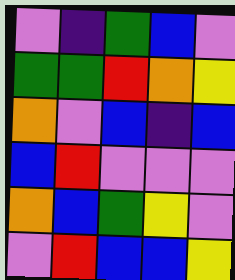[["violet", "indigo", "green", "blue", "violet"], ["green", "green", "red", "orange", "yellow"], ["orange", "violet", "blue", "indigo", "blue"], ["blue", "red", "violet", "violet", "violet"], ["orange", "blue", "green", "yellow", "violet"], ["violet", "red", "blue", "blue", "yellow"]]